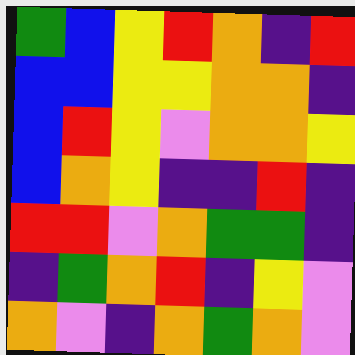[["green", "blue", "yellow", "red", "orange", "indigo", "red"], ["blue", "blue", "yellow", "yellow", "orange", "orange", "indigo"], ["blue", "red", "yellow", "violet", "orange", "orange", "yellow"], ["blue", "orange", "yellow", "indigo", "indigo", "red", "indigo"], ["red", "red", "violet", "orange", "green", "green", "indigo"], ["indigo", "green", "orange", "red", "indigo", "yellow", "violet"], ["orange", "violet", "indigo", "orange", "green", "orange", "violet"]]